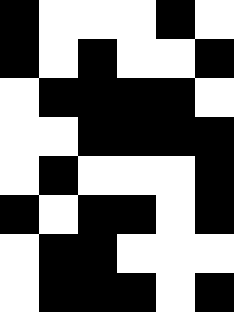[["black", "white", "white", "white", "black", "white"], ["black", "white", "black", "white", "white", "black"], ["white", "black", "black", "black", "black", "white"], ["white", "white", "black", "black", "black", "black"], ["white", "black", "white", "white", "white", "black"], ["black", "white", "black", "black", "white", "black"], ["white", "black", "black", "white", "white", "white"], ["white", "black", "black", "black", "white", "black"]]